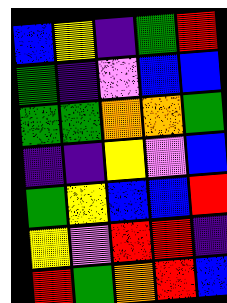[["blue", "yellow", "indigo", "green", "red"], ["green", "indigo", "violet", "blue", "blue"], ["green", "green", "orange", "orange", "green"], ["indigo", "indigo", "yellow", "violet", "blue"], ["green", "yellow", "blue", "blue", "red"], ["yellow", "violet", "red", "red", "indigo"], ["red", "green", "orange", "red", "blue"]]